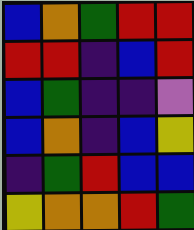[["blue", "orange", "green", "red", "red"], ["red", "red", "indigo", "blue", "red"], ["blue", "green", "indigo", "indigo", "violet"], ["blue", "orange", "indigo", "blue", "yellow"], ["indigo", "green", "red", "blue", "blue"], ["yellow", "orange", "orange", "red", "green"]]